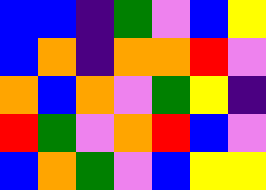[["blue", "blue", "indigo", "green", "violet", "blue", "yellow"], ["blue", "orange", "indigo", "orange", "orange", "red", "violet"], ["orange", "blue", "orange", "violet", "green", "yellow", "indigo"], ["red", "green", "violet", "orange", "red", "blue", "violet"], ["blue", "orange", "green", "violet", "blue", "yellow", "yellow"]]